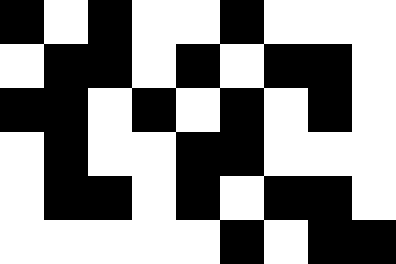[["black", "white", "black", "white", "white", "black", "white", "white", "white"], ["white", "black", "black", "white", "black", "white", "black", "black", "white"], ["black", "black", "white", "black", "white", "black", "white", "black", "white"], ["white", "black", "white", "white", "black", "black", "white", "white", "white"], ["white", "black", "black", "white", "black", "white", "black", "black", "white"], ["white", "white", "white", "white", "white", "black", "white", "black", "black"]]